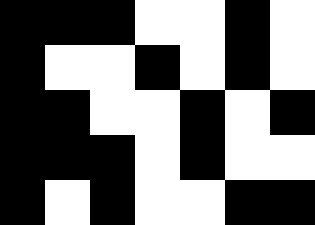[["black", "black", "black", "white", "white", "black", "white"], ["black", "white", "white", "black", "white", "black", "white"], ["black", "black", "white", "white", "black", "white", "black"], ["black", "black", "black", "white", "black", "white", "white"], ["black", "white", "black", "white", "white", "black", "black"]]